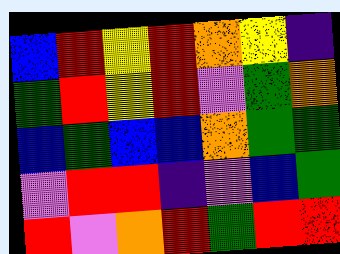[["blue", "red", "yellow", "red", "orange", "yellow", "indigo"], ["green", "red", "yellow", "red", "violet", "green", "orange"], ["blue", "green", "blue", "blue", "orange", "green", "green"], ["violet", "red", "red", "indigo", "violet", "blue", "green"], ["red", "violet", "orange", "red", "green", "red", "red"]]